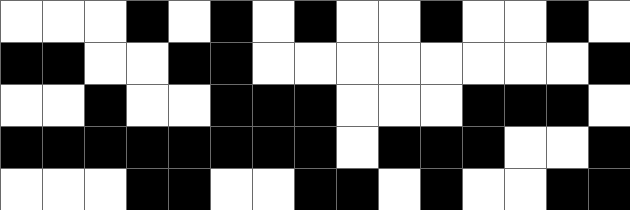[["white", "white", "white", "black", "white", "black", "white", "black", "white", "white", "black", "white", "white", "black", "white"], ["black", "black", "white", "white", "black", "black", "white", "white", "white", "white", "white", "white", "white", "white", "black"], ["white", "white", "black", "white", "white", "black", "black", "black", "white", "white", "white", "black", "black", "black", "white"], ["black", "black", "black", "black", "black", "black", "black", "black", "white", "black", "black", "black", "white", "white", "black"], ["white", "white", "white", "black", "black", "white", "white", "black", "black", "white", "black", "white", "white", "black", "black"]]